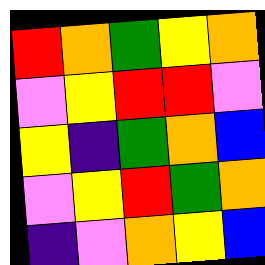[["red", "orange", "green", "yellow", "orange"], ["violet", "yellow", "red", "red", "violet"], ["yellow", "indigo", "green", "orange", "blue"], ["violet", "yellow", "red", "green", "orange"], ["indigo", "violet", "orange", "yellow", "blue"]]